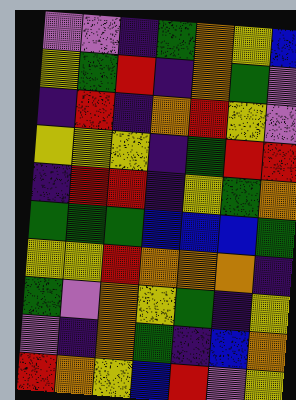[["violet", "violet", "indigo", "green", "orange", "yellow", "blue"], ["yellow", "green", "red", "indigo", "orange", "green", "violet"], ["indigo", "red", "indigo", "orange", "red", "yellow", "violet"], ["yellow", "yellow", "yellow", "indigo", "green", "red", "red"], ["indigo", "red", "red", "indigo", "yellow", "green", "orange"], ["green", "green", "green", "blue", "blue", "blue", "green"], ["yellow", "yellow", "red", "orange", "orange", "orange", "indigo"], ["green", "violet", "orange", "yellow", "green", "indigo", "yellow"], ["violet", "indigo", "orange", "green", "indigo", "blue", "orange"], ["red", "orange", "yellow", "blue", "red", "violet", "yellow"]]